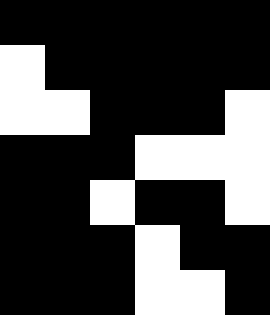[["black", "black", "black", "black", "black", "black"], ["white", "black", "black", "black", "black", "black"], ["white", "white", "black", "black", "black", "white"], ["black", "black", "black", "white", "white", "white"], ["black", "black", "white", "black", "black", "white"], ["black", "black", "black", "white", "black", "black"], ["black", "black", "black", "white", "white", "black"]]